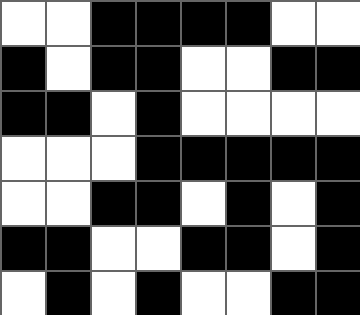[["white", "white", "black", "black", "black", "black", "white", "white"], ["black", "white", "black", "black", "white", "white", "black", "black"], ["black", "black", "white", "black", "white", "white", "white", "white"], ["white", "white", "white", "black", "black", "black", "black", "black"], ["white", "white", "black", "black", "white", "black", "white", "black"], ["black", "black", "white", "white", "black", "black", "white", "black"], ["white", "black", "white", "black", "white", "white", "black", "black"]]